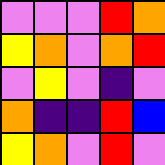[["violet", "violet", "violet", "red", "orange"], ["yellow", "orange", "violet", "orange", "red"], ["violet", "yellow", "violet", "indigo", "violet"], ["orange", "indigo", "indigo", "red", "blue"], ["yellow", "orange", "violet", "red", "violet"]]